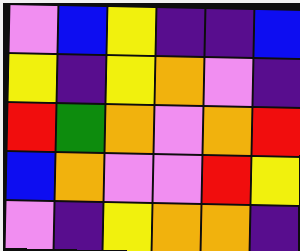[["violet", "blue", "yellow", "indigo", "indigo", "blue"], ["yellow", "indigo", "yellow", "orange", "violet", "indigo"], ["red", "green", "orange", "violet", "orange", "red"], ["blue", "orange", "violet", "violet", "red", "yellow"], ["violet", "indigo", "yellow", "orange", "orange", "indigo"]]